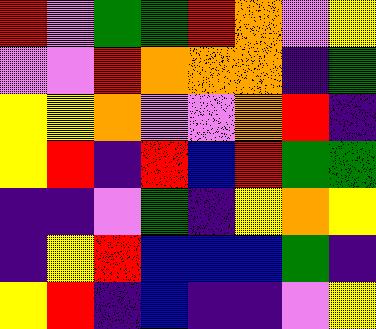[["red", "violet", "green", "green", "red", "orange", "violet", "yellow"], ["violet", "violet", "red", "orange", "orange", "orange", "indigo", "green"], ["yellow", "yellow", "orange", "violet", "violet", "orange", "red", "indigo"], ["yellow", "red", "indigo", "red", "blue", "red", "green", "green"], ["indigo", "indigo", "violet", "green", "indigo", "yellow", "orange", "yellow"], ["indigo", "yellow", "red", "blue", "blue", "blue", "green", "indigo"], ["yellow", "red", "indigo", "blue", "indigo", "indigo", "violet", "yellow"]]